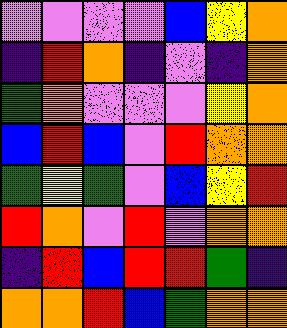[["violet", "violet", "violet", "violet", "blue", "yellow", "orange"], ["indigo", "red", "orange", "indigo", "violet", "indigo", "orange"], ["green", "orange", "violet", "violet", "violet", "yellow", "orange"], ["blue", "red", "blue", "violet", "red", "orange", "orange"], ["green", "yellow", "green", "violet", "blue", "yellow", "red"], ["red", "orange", "violet", "red", "violet", "orange", "orange"], ["indigo", "red", "blue", "red", "red", "green", "indigo"], ["orange", "orange", "red", "blue", "green", "orange", "orange"]]